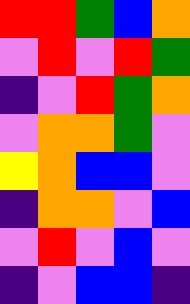[["red", "red", "green", "blue", "orange"], ["violet", "red", "violet", "red", "green"], ["indigo", "violet", "red", "green", "orange"], ["violet", "orange", "orange", "green", "violet"], ["yellow", "orange", "blue", "blue", "violet"], ["indigo", "orange", "orange", "violet", "blue"], ["violet", "red", "violet", "blue", "violet"], ["indigo", "violet", "blue", "blue", "indigo"]]